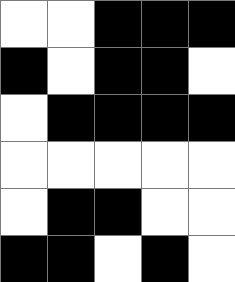[["white", "white", "black", "black", "black"], ["black", "white", "black", "black", "white"], ["white", "black", "black", "black", "black"], ["white", "white", "white", "white", "white"], ["white", "black", "black", "white", "white"], ["black", "black", "white", "black", "white"]]